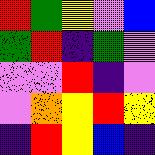[["red", "green", "yellow", "violet", "blue"], ["green", "red", "indigo", "green", "violet"], ["violet", "violet", "red", "indigo", "violet"], ["violet", "orange", "yellow", "red", "yellow"], ["indigo", "red", "yellow", "blue", "indigo"]]